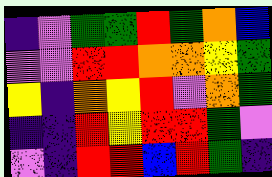[["indigo", "violet", "green", "green", "red", "green", "orange", "blue"], ["violet", "violet", "red", "red", "orange", "orange", "yellow", "green"], ["yellow", "indigo", "orange", "yellow", "red", "violet", "orange", "green"], ["indigo", "indigo", "red", "yellow", "red", "red", "green", "violet"], ["violet", "indigo", "red", "red", "blue", "red", "green", "indigo"]]